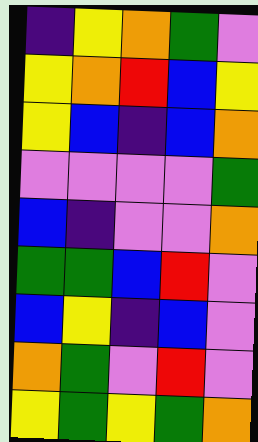[["indigo", "yellow", "orange", "green", "violet"], ["yellow", "orange", "red", "blue", "yellow"], ["yellow", "blue", "indigo", "blue", "orange"], ["violet", "violet", "violet", "violet", "green"], ["blue", "indigo", "violet", "violet", "orange"], ["green", "green", "blue", "red", "violet"], ["blue", "yellow", "indigo", "blue", "violet"], ["orange", "green", "violet", "red", "violet"], ["yellow", "green", "yellow", "green", "orange"]]